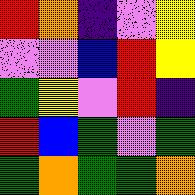[["red", "orange", "indigo", "violet", "yellow"], ["violet", "violet", "blue", "red", "yellow"], ["green", "yellow", "violet", "red", "indigo"], ["red", "blue", "green", "violet", "green"], ["green", "orange", "green", "green", "orange"]]